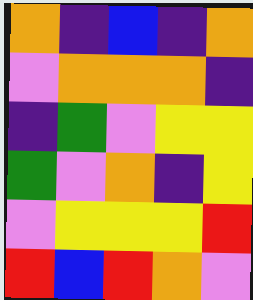[["orange", "indigo", "blue", "indigo", "orange"], ["violet", "orange", "orange", "orange", "indigo"], ["indigo", "green", "violet", "yellow", "yellow"], ["green", "violet", "orange", "indigo", "yellow"], ["violet", "yellow", "yellow", "yellow", "red"], ["red", "blue", "red", "orange", "violet"]]